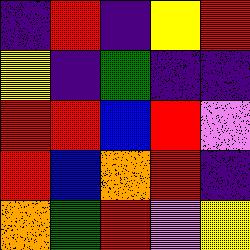[["indigo", "red", "indigo", "yellow", "red"], ["yellow", "indigo", "green", "indigo", "indigo"], ["red", "red", "blue", "red", "violet"], ["red", "blue", "orange", "red", "indigo"], ["orange", "green", "red", "violet", "yellow"]]